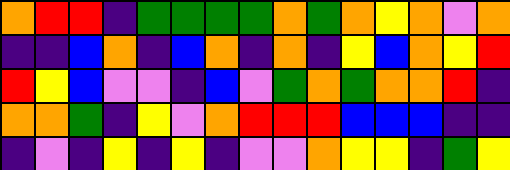[["orange", "red", "red", "indigo", "green", "green", "green", "green", "orange", "green", "orange", "yellow", "orange", "violet", "orange"], ["indigo", "indigo", "blue", "orange", "indigo", "blue", "orange", "indigo", "orange", "indigo", "yellow", "blue", "orange", "yellow", "red"], ["red", "yellow", "blue", "violet", "violet", "indigo", "blue", "violet", "green", "orange", "green", "orange", "orange", "red", "indigo"], ["orange", "orange", "green", "indigo", "yellow", "violet", "orange", "red", "red", "red", "blue", "blue", "blue", "indigo", "indigo"], ["indigo", "violet", "indigo", "yellow", "indigo", "yellow", "indigo", "violet", "violet", "orange", "yellow", "yellow", "indigo", "green", "yellow"]]